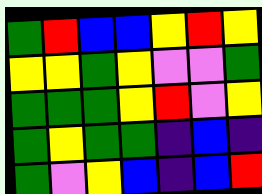[["green", "red", "blue", "blue", "yellow", "red", "yellow"], ["yellow", "yellow", "green", "yellow", "violet", "violet", "green"], ["green", "green", "green", "yellow", "red", "violet", "yellow"], ["green", "yellow", "green", "green", "indigo", "blue", "indigo"], ["green", "violet", "yellow", "blue", "indigo", "blue", "red"]]